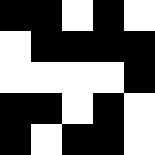[["black", "black", "white", "black", "white"], ["white", "black", "black", "black", "black"], ["white", "white", "white", "white", "black"], ["black", "black", "white", "black", "white"], ["black", "white", "black", "black", "white"]]